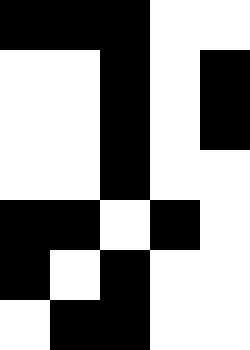[["black", "black", "black", "white", "white"], ["white", "white", "black", "white", "black"], ["white", "white", "black", "white", "black"], ["white", "white", "black", "white", "white"], ["black", "black", "white", "black", "white"], ["black", "white", "black", "white", "white"], ["white", "black", "black", "white", "white"]]